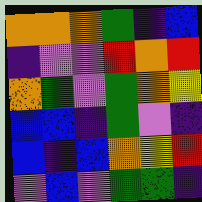[["orange", "orange", "orange", "green", "indigo", "blue"], ["indigo", "violet", "violet", "red", "orange", "red"], ["orange", "green", "violet", "green", "orange", "yellow"], ["blue", "blue", "indigo", "green", "violet", "indigo"], ["blue", "indigo", "blue", "orange", "yellow", "red"], ["violet", "blue", "violet", "green", "green", "indigo"]]